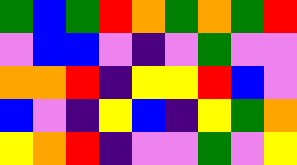[["green", "blue", "green", "red", "orange", "green", "orange", "green", "red"], ["violet", "blue", "blue", "violet", "indigo", "violet", "green", "violet", "violet"], ["orange", "orange", "red", "indigo", "yellow", "yellow", "red", "blue", "violet"], ["blue", "violet", "indigo", "yellow", "blue", "indigo", "yellow", "green", "orange"], ["yellow", "orange", "red", "indigo", "violet", "violet", "green", "violet", "yellow"]]